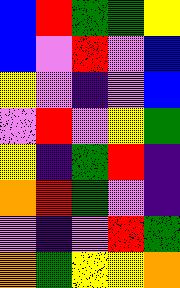[["blue", "red", "green", "green", "yellow"], ["blue", "violet", "red", "violet", "blue"], ["yellow", "violet", "indigo", "violet", "blue"], ["violet", "red", "violet", "yellow", "green"], ["yellow", "indigo", "green", "red", "indigo"], ["orange", "red", "green", "violet", "indigo"], ["violet", "indigo", "violet", "red", "green"], ["orange", "green", "yellow", "yellow", "orange"]]